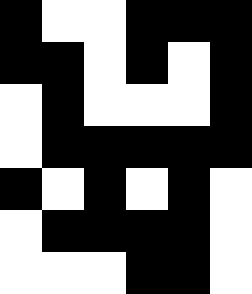[["black", "white", "white", "black", "black", "black"], ["black", "black", "white", "black", "white", "black"], ["white", "black", "white", "white", "white", "black"], ["white", "black", "black", "black", "black", "black"], ["black", "white", "black", "white", "black", "white"], ["white", "black", "black", "black", "black", "white"], ["white", "white", "white", "black", "black", "white"]]